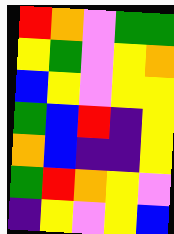[["red", "orange", "violet", "green", "green"], ["yellow", "green", "violet", "yellow", "orange"], ["blue", "yellow", "violet", "yellow", "yellow"], ["green", "blue", "red", "indigo", "yellow"], ["orange", "blue", "indigo", "indigo", "yellow"], ["green", "red", "orange", "yellow", "violet"], ["indigo", "yellow", "violet", "yellow", "blue"]]